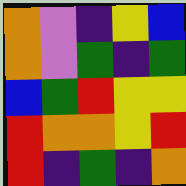[["orange", "violet", "indigo", "yellow", "blue"], ["orange", "violet", "green", "indigo", "green"], ["blue", "green", "red", "yellow", "yellow"], ["red", "orange", "orange", "yellow", "red"], ["red", "indigo", "green", "indigo", "orange"]]